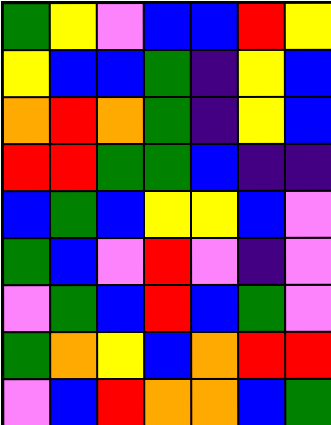[["green", "yellow", "violet", "blue", "blue", "red", "yellow"], ["yellow", "blue", "blue", "green", "indigo", "yellow", "blue"], ["orange", "red", "orange", "green", "indigo", "yellow", "blue"], ["red", "red", "green", "green", "blue", "indigo", "indigo"], ["blue", "green", "blue", "yellow", "yellow", "blue", "violet"], ["green", "blue", "violet", "red", "violet", "indigo", "violet"], ["violet", "green", "blue", "red", "blue", "green", "violet"], ["green", "orange", "yellow", "blue", "orange", "red", "red"], ["violet", "blue", "red", "orange", "orange", "blue", "green"]]